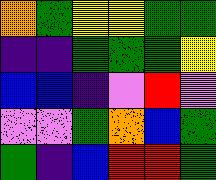[["orange", "green", "yellow", "yellow", "green", "green"], ["indigo", "indigo", "green", "green", "green", "yellow"], ["blue", "blue", "indigo", "violet", "red", "violet"], ["violet", "violet", "green", "orange", "blue", "green"], ["green", "indigo", "blue", "red", "red", "green"]]